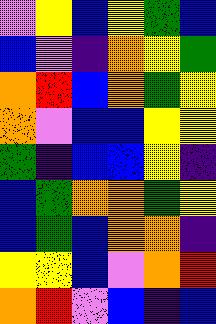[["violet", "yellow", "blue", "yellow", "green", "blue"], ["blue", "violet", "indigo", "orange", "yellow", "green"], ["orange", "red", "blue", "orange", "green", "yellow"], ["orange", "violet", "blue", "blue", "yellow", "yellow"], ["green", "indigo", "blue", "blue", "yellow", "indigo"], ["blue", "green", "orange", "orange", "green", "yellow"], ["blue", "green", "blue", "orange", "orange", "indigo"], ["yellow", "yellow", "blue", "violet", "orange", "red"], ["orange", "red", "violet", "blue", "indigo", "blue"]]